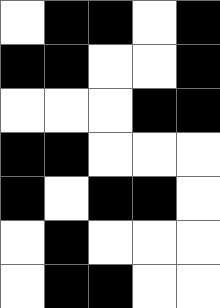[["white", "black", "black", "white", "black"], ["black", "black", "white", "white", "black"], ["white", "white", "white", "black", "black"], ["black", "black", "white", "white", "white"], ["black", "white", "black", "black", "white"], ["white", "black", "white", "white", "white"], ["white", "black", "black", "white", "white"]]